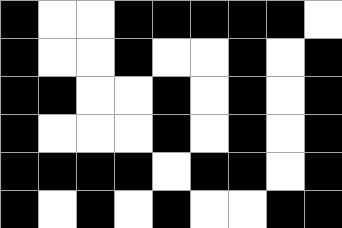[["black", "white", "white", "black", "black", "black", "black", "black", "white"], ["black", "white", "white", "black", "white", "white", "black", "white", "black"], ["black", "black", "white", "white", "black", "white", "black", "white", "black"], ["black", "white", "white", "white", "black", "white", "black", "white", "black"], ["black", "black", "black", "black", "white", "black", "black", "white", "black"], ["black", "white", "black", "white", "black", "white", "white", "black", "black"]]